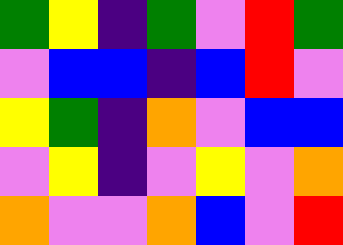[["green", "yellow", "indigo", "green", "violet", "red", "green"], ["violet", "blue", "blue", "indigo", "blue", "red", "violet"], ["yellow", "green", "indigo", "orange", "violet", "blue", "blue"], ["violet", "yellow", "indigo", "violet", "yellow", "violet", "orange"], ["orange", "violet", "violet", "orange", "blue", "violet", "red"]]